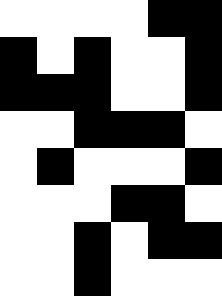[["white", "white", "white", "white", "black", "black"], ["black", "white", "black", "white", "white", "black"], ["black", "black", "black", "white", "white", "black"], ["white", "white", "black", "black", "black", "white"], ["white", "black", "white", "white", "white", "black"], ["white", "white", "white", "black", "black", "white"], ["white", "white", "black", "white", "black", "black"], ["white", "white", "black", "white", "white", "white"]]